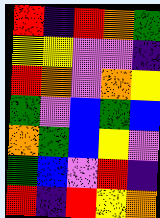[["red", "indigo", "red", "orange", "green"], ["yellow", "yellow", "violet", "violet", "indigo"], ["red", "orange", "violet", "orange", "yellow"], ["green", "violet", "blue", "green", "blue"], ["orange", "green", "blue", "yellow", "violet"], ["green", "blue", "violet", "red", "indigo"], ["red", "indigo", "red", "yellow", "orange"]]